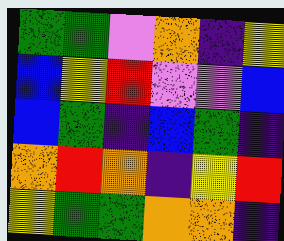[["green", "green", "violet", "orange", "indigo", "yellow"], ["blue", "yellow", "red", "violet", "violet", "blue"], ["blue", "green", "indigo", "blue", "green", "indigo"], ["orange", "red", "orange", "indigo", "yellow", "red"], ["yellow", "green", "green", "orange", "orange", "indigo"]]